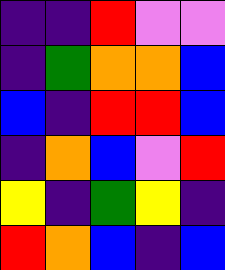[["indigo", "indigo", "red", "violet", "violet"], ["indigo", "green", "orange", "orange", "blue"], ["blue", "indigo", "red", "red", "blue"], ["indigo", "orange", "blue", "violet", "red"], ["yellow", "indigo", "green", "yellow", "indigo"], ["red", "orange", "blue", "indigo", "blue"]]